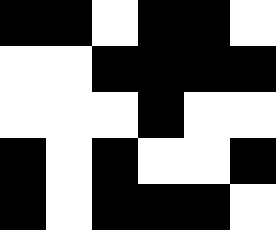[["black", "black", "white", "black", "black", "white"], ["white", "white", "black", "black", "black", "black"], ["white", "white", "white", "black", "white", "white"], ["black", "white", "black", "white", "white", "black"], ["black", "white", "black", "black", "black", "white"]]